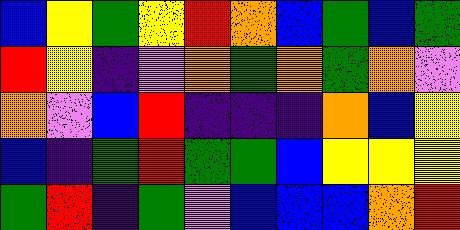[["blue", "yellow", "green", "yellow", "red", "orange", "blue", "green", "blue", "green"], ["red", "yellow", "indigo", "violet", "orange", "green", "orange", "green", "orange", "violet"], ["orange", "violet", "blue", "red", "indigo", "indigo", "indigo", "orange", "blue", "yellow"], ["blue", "indigo", "green", "red", "green", "green", "blue", "yellow", "yellow", "yellow"], ["green", "red", "indigo", "green", "violet", "blue", "blue", "blue", "orange", "red"]]